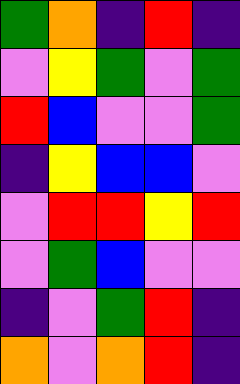[["green", "orange", "indigo", "red", "indigo"], ["violet", "yellow", "green", "violet", "green"], ["red", "blue", "violet", "violet", "green"], ["indigo", "yellow", "blue", "blue", "violet"], ["violet", "red", "red", "yellow", "red"], ["violet", "green", "blue", "violet", "violet"], ["indigo", "violet", "green", "red", "indigo"], ["orange", "violet", "orange", "red", "indigo"]]